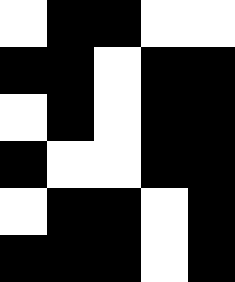[["white", "black", "black", "white", "white"], ["black", "black", "white", "black", "black"], ["white", "black", "white", "black", "black"], ["black", "white", "white", "black", "black"], ["white", "black", "black", "white", "black"], ["black", "black", "black", "white", "black"]]